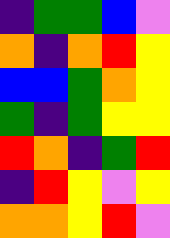[["indigo", "green", "green", "blue", "violet"], ["orange", "indigo", "orange", "red", "yellow"], ["blue", "blue", "green", "orange", "yellow"], ["green", "indigo", "green", "yellow", "yellow"], ["red", "orange", "indigo", "green", "red"], ["indigo", "red", "yellow", "violet", "yellow"], ["orange", "orange", "yellow", "red", "violet"]]